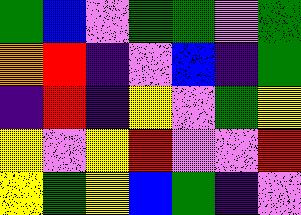[["green", "blue", "violet", "green", "green", "violet", "green"], ["orange", "red", "indigo", "violet", "blue", "indigo", "green"], ["indigo", "red", "indigo", "yellow", "violet", "green", "yellow"], ["yellow", "violet", "yellow", "red", "violet", "violet", "red"], ["yellow", "green", "yellow", "blue", "green", "indigo", "violet"]]